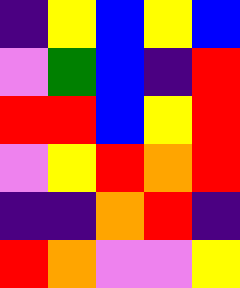[["indigo", "yellow", "blue", "yellow", "blue"], ["violet", "green", "blue", "indigo", "red"], ["red", "red", "blue", "yellow", "red"], ["violet", "yellow", "red", "orange", "red"], ["indigo", "indigo", "orange", "red", "indigo"], ["red", "orange", "violet", "violet", "yellow"]]